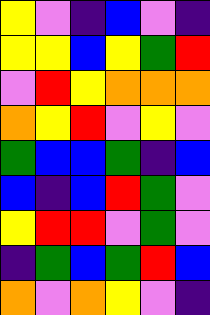[["yellow", "violet", "indigo", "blue", "violet", "indigo"], ["yellow", "yellow", "blue", "yellow", "green", "red"], ["violet", "red", "yellow", "orange", "orange", "orange"], ["orange", "yellow", "red", "violet", "yellow", "violet"], ["green", "blue", "blue", "green", "indigo", "blue"], ["blue", "indigo", "blue", "red", "green", "violet"], ["yellow", "red", "red", "violet", "green", "violet"], ["indigo", "green", "blue", "green", "red", "blue"], ["orange", "violet", "orange", "yellow", "violet", "indigo"]]